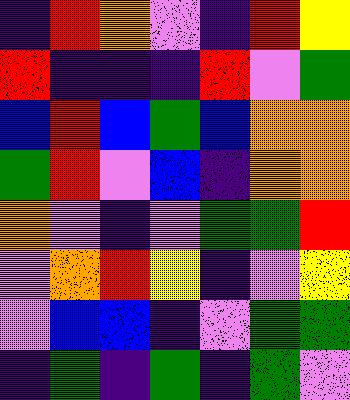[["indigo", "red", "orange", "violet", "indigo", "red", "yellow"], ["red", "indigo", "indigo", "indigo", "red", "violet", "green"], ["blue", "red", "blue", "green", "blue", "orange", "orange"], ["green", "red", "violet", "blue", "indigo", "orange", "orange"], ["orange", "violet", "indigo", "violet", "green", "green", "red"], ["violet", "orange", "red", "yellow", "indigo", "violet", "yellow"], ["violet", "blue", "blue", "indigo", "violet", "green", "green"], ["indigo", "green", "indigo", "green", "indigo", "green", "violet"]]